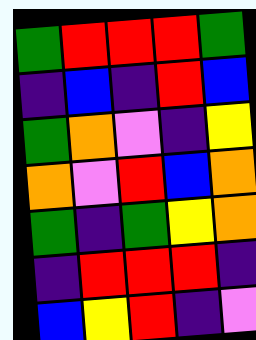[["green", "red", "red", "red", "green"], ["indigo", "blue", "indigo", "red", "blue"], ["green", "orange", "violet", "indigo", "yellow"], ["orange", "violet", "red", "blue", "orange"], ["green", "indigo", "green", "yellow", "orange"], ["indigo", "red", "red", "red", "indigo"], ["blue", "yellow", "red", "indigo", "violet"]]